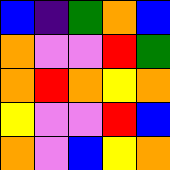[["blue", "indigo", "green", "orange", "blue"], ["orange", "violet", "violet", "red", "green"], ["orange", "red", "orange", "yellow", "orange"], ["yellow", "violet", "violet", "red", "blue"], ["orange", "violet", "blue", "yellow", "orange"]]